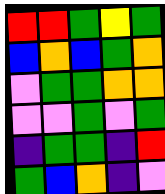[["red", "red", "green", "yellow", "green"], ["blue", "orange", "blue", "green", "orange"], ["violet", "green", "green", "orange", "orange"], ["violet", "violet", "green", "violet", "green"], ["indigo", "green", "green", "indigo", "red"], ["green", "blue", "orange", "indigo", "violet"]]